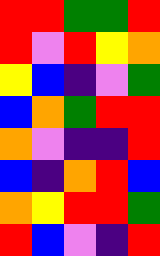[["red", "red", "green", "green", "red"], ["red", "violet", "red", "yellow", "orange"], ["yellow", "blue", "indigo", "violet", "green"], ["blue", "orange", "green", "red", "red"], ["orange", "violet", "indigo", "indigo", "red"], ["blue", "indigo", "orange", "red", "blue"], ["orange", "yellow", "red", "red", "green"], ["red", "blue", "violet", "indigo", "red"]]